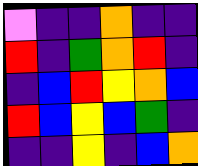[["violet", "indigo", "indigo", "orange", "indigo", "indigo"], ["red", "indigo", "green", "orange", "red", "indigo"], ["indigo", "blue", "red", "yellow", "orange", "blue"], ["red", "blue", "yellow", "blue", "green", "indigo"], ["indigo", "indigo", "yellow", "indigo", "blue", "orange"]]